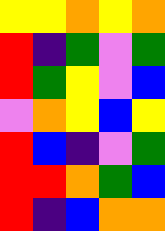[["yellow", "yellow", "orange", "yellow", "orange"], ["red", "indigo", "green", "violet", "green"], ["red", "green", "yellow", "violet", "blue"], ["violet", "orange", "yellow", "blue", "yellow"], ["red", "blue", "indigo", "violet", "green"], ["red", "red", "orange", "green", "blue"], ["red", "indigo", "blue", "orange", "orange"]]